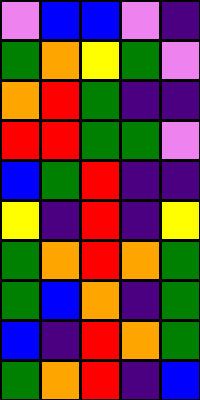[["violet", "blue", "blue", "violet", "indigo"], ["green", "orange", "yellow", "green", "violet"], ["orange", "red", "green", "indigo", "indigo"], ["red", "red", "green", "green", "violet"], ["blue", "green", "red", "indigo", "indigo"], ["yellow", "indigo", "red", "indigo", "yellow"], ["green", "orange", "red", "orange", "green"], ["green", "blue", "orange", "indigo", "green"], ["blue", "indigo", "red", "orange", "green"], ["green", "orange", "red", "indigo", "blue"]]